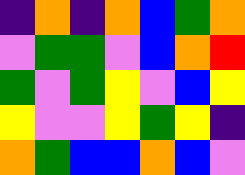[["indigo", "orange", "indigo", "orange", "blue", "green", "orange"], ["violet", "green", "green", "violet", "blue", "orange", "red"], ["green", "violet", "green", "yellow", "violet", "blue", "yellow"], ["yellow", "violet", "violet", "yellow", "green", "yellow", "indigo"], ["orange", "green", "blue", "blue", "orange", "blue", "violet"]]